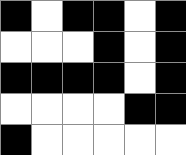[["black", "white", "black", "black", "white", "black"], ["white", "white", "white", "black", "white", "black"], ["black", "black", "black", "black", "white", "black"], ["white", "white", "white", "white", "black", "black"], ["black", "white", "white", "white", "white", "white"]]